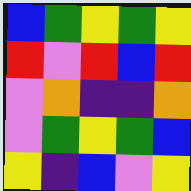[["blue", "green", "yellow", "green", "yellow"], ["red", "violet", "red", "blue", "red"], ["violet", "orange", "indigo", "indigo", "orange"], ["violet", "green", "yellow", "green", "blue"], ["yellow", "indigo", "blue", "violet", "yellow"]]